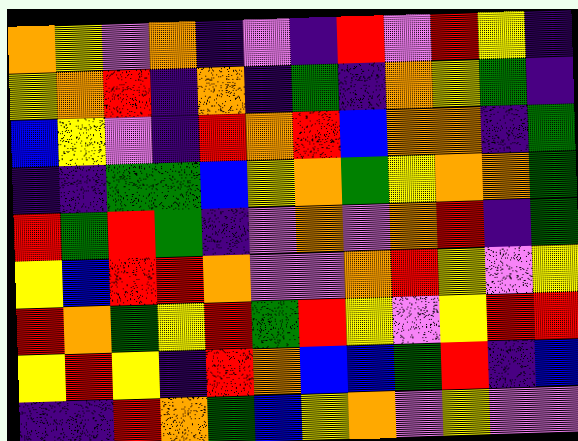[["orange", "yellow", "violet", "orange", "indigo", "violet", "indigo", "red", "violet", "red", "yellow", "indigo"], ["yellow", "orange", "red", "indigo", "orange", "indigo", "green", "indigo", "orange", "yellow", "green", "indigo"], ["blue", "yellow", "violet", "indigo", "red", "orange", "red", "blue", "orange", "orange", "indigo", "green"], ["indigo", "indigo", "green", "green", "blue", "yellow", "orange", "green", "yellow", "orange", "orange", "green"], ["red", "green", "red", "green", "indigo", "violet", "orange", "violet", "orange", "red", "indigo", "green"], ["yellow", "blue", "red", "red", "orange", "violet", "violet", "orange", "red", "yellow", "violet", "yellow"], ["red", "orange", "green", "yellow", "red", "green", "red", "yellow", "violet", "yellow", "red", "red"], ["yellow", "red", "yellow", "indigo", "red", "orange", "blue", "blue", "green", "red", "indigo", "blue"], ["indigo", "indigo", "red", "orange", "green", "blue", "yellow", "orange", "violet", "yellow", "violet", "violet"]]